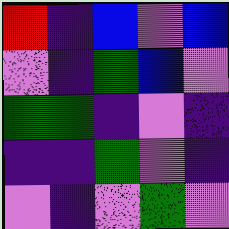[["red", "indigo", "blue", "violet", "blue"], ["violet", "indigo", "green", "blue", "violet"], ["green", "green", "indigo", "violet", "indigo"], ["indigo", "indigo", "green", "violet", "indigo"], ["violet", "indigo", "violet", "green", "violet"]]